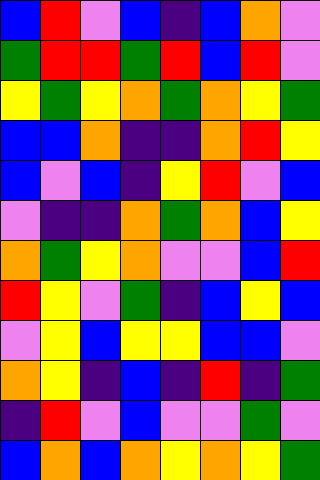[["blue", "red", "violet", "blue", "indigo", "blue", "orange", "violet"], ["green", "red", "red", "green", "red", "blue", "red", "violet"], ["yellow", "green", "yellow", "orange", "green", "orange", "yellow", "green"], ["blue", "blue", "orange", "indigo", "indigo", "orange", "red", "yellow"], ["blue", "violet", "blue", "indigo", "yellow", "red", "violet", "blue"], ["violet", "indigo", "indigo", "orange", "green", "orange", "blue", "yellow"], ["orange", "green", "yellow", "orange", "violet", "violet", "blue", "red"], ["red", "yellow", "violet", "green", "indigo", "blue", "yellow", "blue"], ["violet", "yellow", "blue", "yellow", "yellow", "blue", "blue", "violet"], ["orange", "yellow", "indigo", "blue", "indigo", "red", "indigo", "green"], ["indigo", "red", "violet", "blue", "violet", "violet", "green", "violet"], ["blue", "orange", "blue", "orange", "yellow", "orange", "yellow", "green"]]